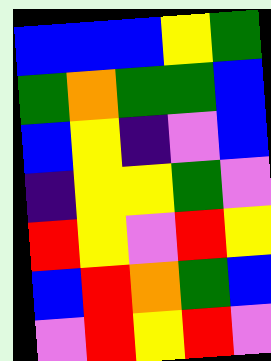[["blue", "blue", "blue", "yellow", "green"], ["green", "orange", "green", "green", "blue"], ["blue", "yellow", "indigo", "violet", "blue"], ["indigo", "yellow", "yellow", "green", "violet"], ["red", "yellow", "violet", "red", "yellow"], ["blue", "red", "orange", "green", "blue"], ["violet", "red", "yellow", "red", "violet"]]